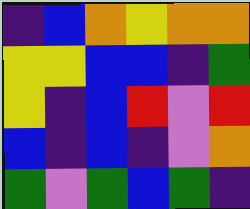[["indigo", "blue", "orange", "yellow", "orange", "orange"], ["yellow", "yellow", "blue", "blue", "indigo", "green"], ["yellow", "indigo", "blue", "red", "violet", "red"], ["blue", "indigo", "blue", "indigo", "violet", "orange"], ["green", "violet", "green", "blue", "green", "indigo"]]